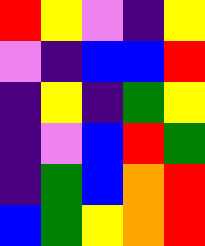[["red", "yellow", "violet", "indigo", "yellow"], ["violet", "indigo", "blue", "blue", "red"], ["indigo", "yellow", "indigo", "green", "yellow"], ["indigo", "violet", "blue", "red", "green"], ["indigo", "green", "blue", "orange", "red"], ["blue", "green", "yellow", "orange", "red"]]